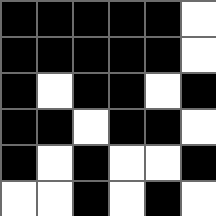[["black", "black", "black", "black", "black", "white"], ["black", "black", "black", "black", "black", "white"], ["black", "white", "black", "black", "white", "black"], ["black", "black", "white", "black", "black", "white"], ["black", "white", "black", "white", "white", "black"], ["white", "white", "black", "white", "black", "white"]]